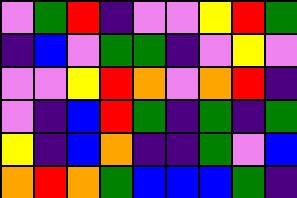[["violet", "green", "red", "indigo", "violet", "violet", "yellow", "red", "green"], ["indigo", "blue", "violet", "green", "green", "indigo", "violet", "yellow", "violet"], ["violet", "violet", "yellow", "red", "orange", "violet", "orange", "red", "indigo"], ["violet", "indigo", "blue", "red", "green", "indigo", "green", "indigo", "green"], ["yellow", "indigo", "blue", "orange", "indigo", "indigo", "green", "violet", "blue"], ["orange", "red", "orange", "green", "blue", "blue", "blue", "green", "indigo"]]